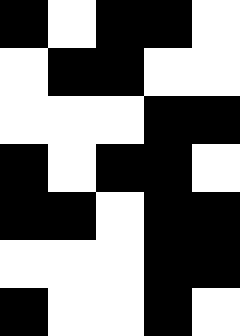[["black", "white", "black", "black", "white"], ["white", "black", "black", "white", "white"], ["white", "white", "white", "black", "black"], ["black", "white", "black", "black", "white"], ["black", "black", "white", "black", "black"], ["white", "white", "white", "black", "black"], ["black", "white", "white", "black", "white"]]